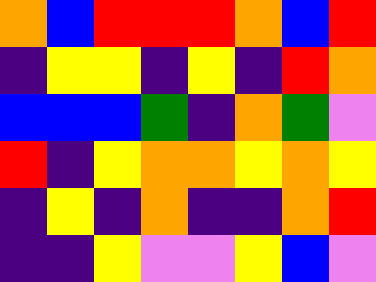[["orange", "blue", "red", "red", "red", "orange", "blue", "red"], ["indigo", "yellow", "yellow", "indigo", "yellow", "indigo", "red", "orange"], ["blue", "blue", "blue", "green", "indigo", "orange", "green", "violet"], ["red", "indigo", "yellow", "orange", "orange", "yellow", "orange", "yellow"], ["indigo", "yellow", "indigo", "orange", "indigo", "indigo", "orange", "red"], ["indigo", "indigo", "yellow", "violet", "violet", "yellow", "blue", "violet"]]